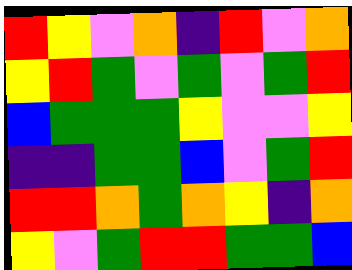[["red", "yellow", "violet", "orange", "indigo", "red", "violet", "orange"], ["yellow", "red", "green", "violet", "green", "violet", "green", "red"], ["blue", "green", "green", "green", "yellow", "violet", "violet", "yellow"], ["indigo", "indigo", "green", "green", "blue", "violet", "green", "red"], ["red", "red", "orange", "green", "orange", "yellow", "indigo", "orange"], ["yellow", "violet", "green", "red", "red", "green", "green", "blue"]]